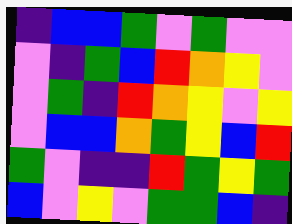[["indigo", "blue", "blue", "green", "violet", "green", "violet", "violet"], ["violet", "indigo", "green", "blue", "red", "orange", "yellow", "violet"], ["violet", "green", "indigo", "red", "orange", "yellow", "violet", "yellow"], ["violet", "blue", "blue", "orange", "green", "yellow", "blue", "red"], ["green", "violet", "indigo", "indigo", "red", "green", "yellow", "green"], ["blue", "violet", "yellow", "violet", "green", "green", "blue", "indigo"]]